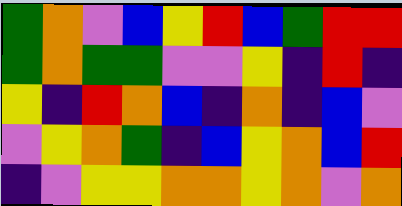[["green", "orange", "violet", "blue", "yellow", "red", "blue", "green", "red", "red"], ["green", "orange", "green", "green", "violet", "violet", "yellow", "indigo", "red", "indigo"], ["yellow", "indigo", "red", "orange", "blue", "indigo", "orange", "indigo", "blue", "violet"], ["violet", "yellow", "orange", "green", "indigo", "blue", "yellow", "orange", "blue", "red"], ["indigo", "violet", "yellow", "yellow", "orange", "orange", "yellow", "orange", "violet", "orange"]]